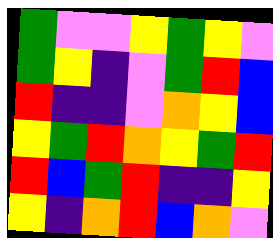[["green", "violet", "violet", "yellow", "green", "yellow", "violet"], ["green", "yellow", "indigo", "violet", "green", "red", "blue"], ["red", "indigo", "indigo", "violet", "orange", "yellow", "blue"], ["yellow", "green", "red", "orange", "yellow", "green", "red"], ["red", "blue", "green", "red", "indigo", "indigo", "yellow"], ["yellow", "indigo", "orange", "red", "blue", "orange", "violet"]]